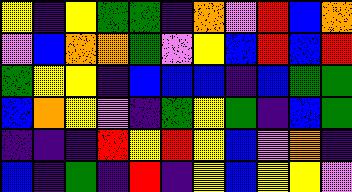[["yellow", "indigo", "yellow", "green", "green", "indigo", "orange", "violet", "red", "blue", "orange"], ["violet", "blue", "orange", "orange", "green", "violet", "yellow", "blue", "red", "blue", "red"], ["green", "yellow", "yellow", "indigo", "blue", "blue", "blue", "indigo", "blue", "green", "green"], ["blue", "orange", "yellow", "violet", "indigo", "green", "yellow", "green", "indigo", "blue", "green"], ["indigo", "indigo", "indigo", "red", "yellow", "red", "yellow", "blue", "violet", "orange", "indigo"], ["blue", "indigo", "green", "indigo", "red", "indigo", "yellow", "blue", "yellow", "yellow", "violet"]]